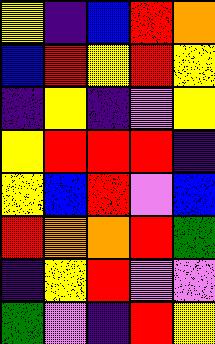[["yellow", "indigo", "blue", "red", "orange"], ["blue", "red", "yellow", "red", "yellow"], ["indigo", "yellow", "indigo", "violet", "yellow"], ["yellow", "red", "red", "red", "indigo"], ["yellow", "blue", "red", "violet", "blue"], ["red", "orange", "orange", "red", "green"], ["indigo", "yellow", "red", "violet", "violet"], ["green", "violet", "indigo", "red", "yellow"]]